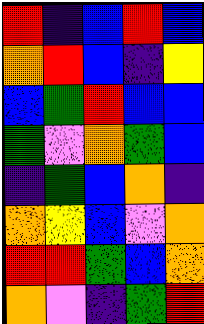[["red", "indigo", "blue", "red", "blue"], ["orange", "red", "blue", "indigo", "yellow"], ["blue", "green", "red", "blue", "blue"], ["green", "violet", "orange", "green", "blue"], ["indigo", "green", "blue", "orange", "indigo"], ["orange", "yellow", "blue", "violet", "orange"], ["red", "red", "green", "blue", "orange"], ["orange", "violet", "indigo", "green", "red"]]